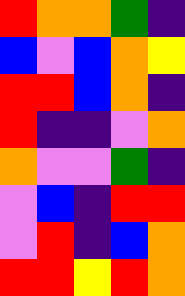[["red", "orange", "orange", "green", "indigo"], ["blue", "violet", "blue", "orange", "yellow"], ["red", "red", "blue", "orange", "indigo"], ["red", "indigo", "indigo", "violet", "orange"], ["orange", "violet", "violet", "green", "indigo"], ["violet", "blue", "indigo", "red", "red"], ["violet", "red", "indigo", "blue", "orange"], ["red", "red", "yellow", "red", "orange"]]